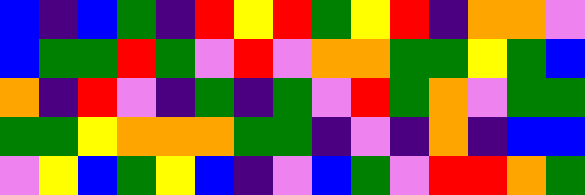[["blue", "indigo", "blue", "green", "indigo", "red", "yellow", "red", "green", "yellow", "red", "indigo", "orange", "orange", "violet"], ["blue", "green", "green", "red", "green", "violet", "red", "violet", "orange", "orange", "green", "green", "yellow", "green", "blue"], ["orange", "indigo", "red", "violet", "indigo", "green", "indigo", "green", "violet", "red", "green", "orange", "violet", "green", "green"], ["green", "green", "yellow", "orange", "orange", "orange", "green", "green", "indigo", "violet", "indigo", "orange", "indigo", "blue", "blue"], ["violet", "yellow", "blue", "green", "yellow", "blue", "indigo", "violet", "blue", "green", "violet", "red", "red", "orange", "green"]]